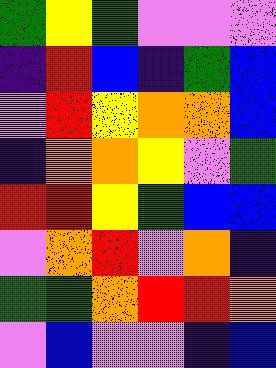[["green", "yellow", "green", "violet", "violet", "violet"], ["indigo", "red", "blue", "indigo", "green", "blue"], ["violet", "red", "yellow", "orange", "orange", "blue"], ["indigo", "orange", "orange", "yellow", "violet", "green"], ["red", "red", "yellow", "green", "blue", "blue"], ["violet", "orange", "red", "violet", "orange", "indigo"], ["green", "green", "orange", "red", "red", "orange"], ["violet", "blue", "violet", "violet", "indigo", "blue"]]